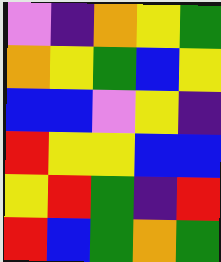[["violet", "indigo", "orange", "yellow", "green"], ["orange", "yellow", "green", "blue", "yellow"], ["blue", "blue", "violet", "yellow", "indigo"], ["red", "yellow", "yellow", "blue", "blue"], ["yellow", "red", "green", "indigo", "red"], ["red", "blue", "green", "orange", "green"]]